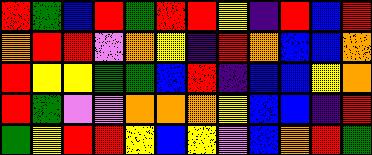[["red", "green", "blue", "red", "green", "red", "red", "yellow", "indigo", "red", "blue", "red"], ["orange", "red", "red", "violet", "orange", "yellow", "indigo", "red", "orange", "blue", "blue", "orange"], ["red", "yellow", "yellow", "green", "green", "blue", "red", "indigo", "blue", "blue", "yellow", "orange"], ["red", "green", "violet", "violet", "orange", "orange", "orange", "yellow", "blue", "blue", "indigo", "red"], ["green", "yellow", "red", "red", "yellow", "blue", "yellow", "violet", "blue", "orange", "red", "green"]]